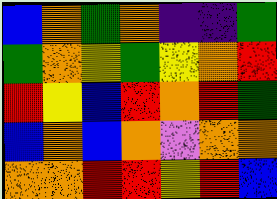[["blue", "orange", "green", "orange", "indigo", "indigo", "green"], ["green", "orange", "yellow", "green", "yellow", "orange", "red"], ["red", "yellow", "blue", "red", "orange", "red", "green"], ["blue", "orange", "blue", "orange", "violet", "orange", "orange"], ["orange", "orange", "red", "red", "yellow", "red", "blue"]]